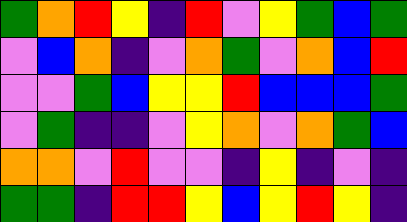[["green", "orange", "red", "yellow", "indigo", "red", "violet", "yellow", "green", "blue", "green"], ["violet", "blue", "orange", "indigo", "violet", "orange", "green", "violet", "orange", "blue", "red"], ["violet", "violet", "green", "blue", "yellow", "yellow", "red", "blue", "blue", "blue", "green"], ["violet", "green", "indigo", "indigo", "violet", "yellow", "orange", "violet", "orange", "green", "blue"], ["orange", "orange", "violet", "red", "violet", "violet", "indigo", "yellow", "indigo", "violet", "indigo"], ["green", "green", "indigo", "red", "red", "yellow", "blue", "yellow", "red", "yellow", "indigo"]]